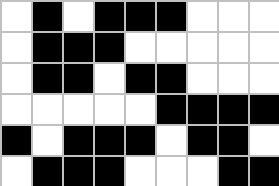[["white", "black", "white", "black", "black", "black", "white", "white", "white"], ["white", "black", "black", "black", "white", "white", "white", "white", "white"], ["white", "black", "black", "white", "black", "black", "white", "white", "white"], ["white", "white", "white", "white", "white", "black", "black", "black", "black"], ["black", "white", "black", "black", "black", "white", "black", "black", "white"], ["white", "black", "black", "black", "white", "white", "white", "black", "black"]]